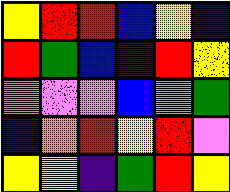[["yellow", "red", "red", "blue", "yellow", "blue"], ["red", "green", "blue", "indigo", "red", "yellow"], ["orange", "violet", "violet", "blue", "orange", "green"], ["blue", "orange", "red", "yellow", "red", "violet"], ["yellow", "yellow", "indigo", "green", "red", "yellow"]]